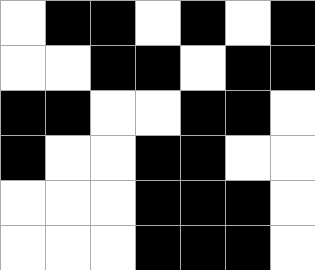[["white", "black", "black", "white", "black", "white", "black"], ["white", "white", "black", "black", "white", "black", "black"], ["black", "black", "white", "white", "black", "black", "white"], ["black", "white", "white", "black", "black", "white", "white"], ["white", "white", "white", "black", "black", "black", "white"], ["white", "white", "white", "black", "black", "black", "white"]]